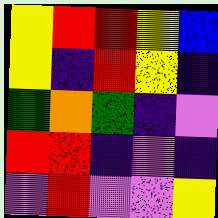[["yellow", "red", "red", "yellow", "blue"], ["yellow", "indigo", "red", "yellow", "indigo"], ["green", "orange", "green", "indigo", "violet"], ["red", "red", "indigo", "violet", "indigo"], ["violet", "red", "violet", "violet", "yellow"]]